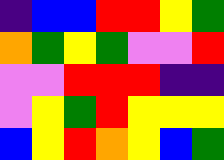[["indigo", "blue", "blue", "red", "red", "yellow", "green"], ["orange", "green", "yellow", "green", "violet", "violet", "red"], ["violet", "violet", "red", "red", "red", "indigo", "indigo"], ["violet", "yellow", "green", "red", "yellow", "yellow", "yellow"], ["blue", "yellow", "red", "orange", "yellow", "blue", "green"]]